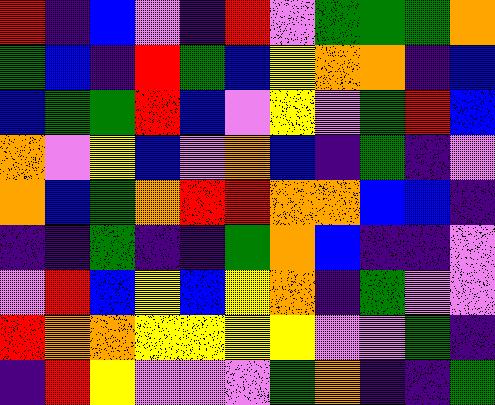[["red", "indigo", "blue", "violet", "indigo", "red", "violet", "green", "green", "green", "orange"], ["green", "blue", "indigo", "red", "green", "blue", "yellow", "orange", "orange", "indigo", "blue"], ["blue", "green", "green", "red", "blue", "violet", "yellow", "violet", "green", "red", "blue"], ["orange", "violet", "yellow", "blue", "violet", "orange", "blue", "indigo", "green", "indigo", "violet"], ["orange", "blue", "green", "orange", "red", "red", "orange", "orange", "blue", "blue", "indigo"], ["indigo", "indigo", "green", "indigo", "indigo", "green", "orange", "blue", "indigo", "indigo", "violet"], ["violet", "red", "blue", "yellow", "blue", "yellow", "orange", "indigo", "green", "violet", "violet"], ["red", "orange", "orange", "yellow", "yellow", "yellow", "yellow", "violet", "violet", "green", "indigo"], ["indigo", "red", "yellow", "violet", "violet", "violet", "green", "orange", "indigo", "indigo", "green"]]